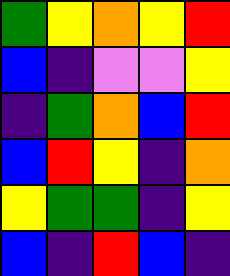[["green", "yellow", "orange", "yellow", "red"], ["blue", "indigo", "violet", "violet", "yellow"], ["indigo", "green", "orange", "blue", "red"], ["blue", "red", "yellow", "indigo", "orange"], ["yellow", "green", "green", "indigo", "yellow"], ["blue", "indigo", "red", "blue", "indigo"]]